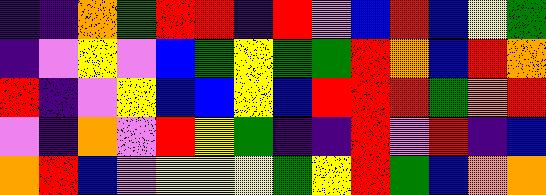[["indigo", "indigo", "orange", "green", "red", "red", "indigo", "red", "violet", "blue", "red", "blue", "yellow", "green"], ["indigo", "violet", "yellow", "violet", "blue", "green", "yellow", "green", "green", "red", "orange", "blue", "red", "orange"], ["red", "indigo", "violet", "yellow", "blue", "blue", "yellow", "blue", "red", "red", "red", "green", "orange", "red"], ["violet", "indigo", "orange", "violet", "red", "yellow", "green", "indigo", "indigo", "red", "violet", "red", "indigo", "blue"], ["orange", "red", "blue", "violet", "yellow", "yellow", "yellow", "green", "yellow", "red", "green", "blue", "orange", "orange"]]